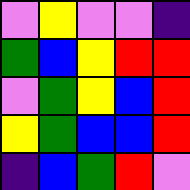[["violet", "yellow", "violet", "violet", "indigo"], ["green", "blue", "yellow", "red", "red"], ["violet", "green", "yellow", "blue", "red"], ["yellow", "green", "blue", "blue", "red"], ["indigo", "blue", "green", "red", "violet"]]